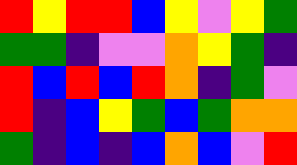[["red", "yellow", "red", "red", "blue", "yellow", "violet", "yellow", "green"], ["green", "green", "indigo", "violet", "violet", "orange", "yellow", "green", "indigo"], ["red", "blue", "red", "blue", "red", "orange", "indigo", "green", "violet"], ["red", "indigo", "blue", "yellow", "green", "blue", "green", "orange", "orange"], ["green", "indigo", "blue", "indigo", "blue", "orange", "blue", "violet", "red"]]